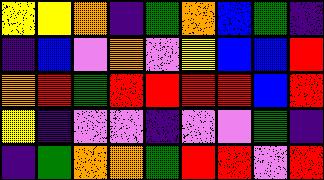[["yellow", "yellow", "orange", "indigo", "green", "orange", "blue", "green", "indigo"], ["indigo", "blue", "violet", "orange", "violet", "yellow", "blue", "blue", "red"], ["orange", "red", "green", "red", "red", "red", "red", "blue", "red"], ["yellow", "indigo", "violet", "violet", "indigo", "violet", "violet", "green", "indigo"], ["indigo", "green", "orange", "orange", "green", "red", "red", "violet", "red"]]